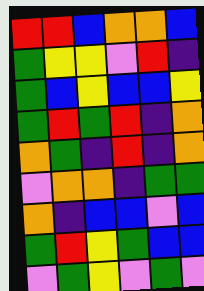[["red", "red", "blue", "orange", "orange", "blue"], ["green", "yellow", "yellow", "violet", "red", "indigo"], ["green", "blue", "yellow", "blue", "blue", "yellow"], ["green", "red", "green", "red", "indigo", "orange"], ["orange", "green", "indigo", "red", "indigo", "orange"], ["violet", "orange", "orange", "indigo", "green", "green"], ["orange", "indigo", "blue", "blue", "violet", "blue"], ["green", "red", "yellow", "green", "blue", "blue"], ["violet", "green", "yellow", "violet", "green", "violet"]]